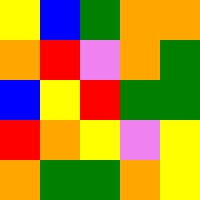[["yellow", "blue", "green", "orange", "orange"], ["orange", "red", "violet", "orange", "green"], ["blue", "yellow", "red", "green", "green"], ["red", "orange", "yellow", "violet", "yellow"], ["orange", "green", "green", "orange", "yellow"]]